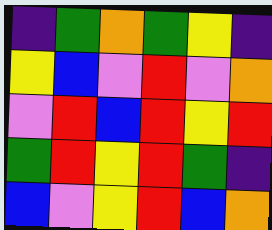[["indigo", "green", "orange", "green", "yellow", "indigo"], ["yellow", "blue", "violet", "red", "violet", "orange"], ["violet", "red", "blue", "red", "yellow", "red"], ["green", "red", "yellow", "red", "green", "indigo"], ["blue", "violet", "yellow", "red", "blue", "orange"]]